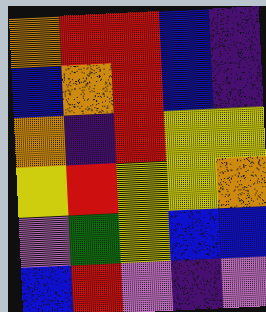[["orange", "red", "red", "blue", "indigo"], ["blue", "orange", "red", "blue", "indigo"], ["orange", "indigo", "red", "yellow", "yellow"], ["yellow", "red", "yellow", "yellow", "orange"], ["violet", "green", "yellow", "blue", "blue"], ["blue", "red", "violet", "indigo", "violet"]]